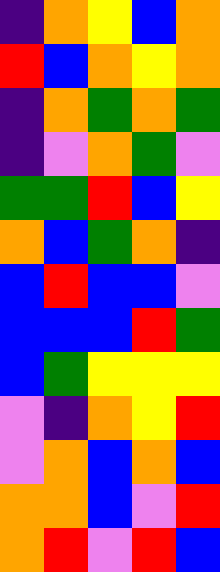[["indigo", "orange", "yellow", "blue", "orange"], ["red", "blue", "orange", "yellow", "orange"], ["indigo", "orange", "green", "orange", "green"], ["indigo", "violet", "orange", "green", "violet"], ["green", "green", "red", "blue", "yellow"], ["orange", "blue", "green", "orange", "indigo"], ["blue", "red", "blue", "blue", "violet"], ["blue", "blue", "blue", "red", "green"], ["blue", "green", "yellow", "yellow", "yellow"], ["violet", "indigo", "orange", "yellow", "red"], ["violet", "orange", "blue", "orange", "blue"], ["orange", "orange", "blue", "violet", "red"], ["orange", "red", "violet", "red", "blue"]]